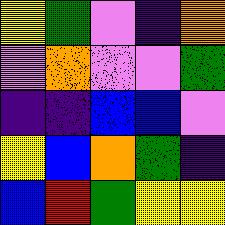[["yellow", "green", "violet", "indigo", "orange"], ["violet", "orange", "violet", "violet", "green"], ["indigo", "indigo", "blue", "blue", "violet"], ["yellow", "blue", "orange", "green", "indigo"], ["blue", "red", "green", "yellow", "yellow"]]